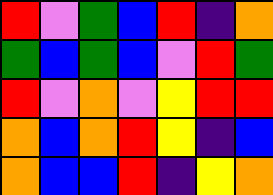[["red", "violet", "green", "blue", "red", "indigo", "orange"], ["green", "blue", "green", "blue", "violet", "red", "green"], ["red", "violet", "orange", "violet", "yellow", "red", "red"], ["orange", "blue", "orange", "red", "yellow", "indigo", "blue"], ["orange", "blue", "blue", "red", "indigo", "yellow", "orange"]]